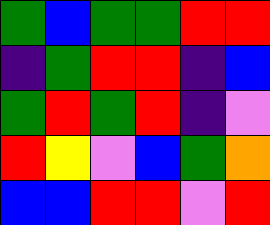[["green", "blue", "green", "green", "red", "red"], ["indigo", "green", "red", "red", "indigo", "blue"], ["green", "red", "green", "red", "indigo", "violet"], ["red", "yellow", "violet", "blue", "green", "orange"], ["blue", "blue", "red", "red", "violet", "red"]]